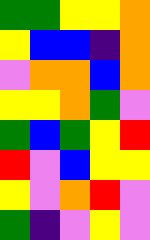[["green", "green", "yellow", "yellow", "orange"], ["yellow", "blue", "blue", "indigo", "orange"], ["violet", "orange", "orange", "blue", "orange"], ["yellow", "yellow", "orange", "green", "violet"], ["green", "blue", "green", "yellow", "red"], ["red", "violet", "blue", "yellow", "yellow"], ["yellow", "violet", "orange", "red", "violet"], ["green", "indigo", "violet", "yellow", "violet"]]